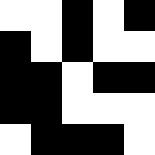[["white", "white", "black", "white", "black"], ["black", "white", "black", "white", "white"], ["black", "black", "white", "black", "black"], ["black", "black", "white", "white", "white"], ["white", "black", "black", "black", "white"]]